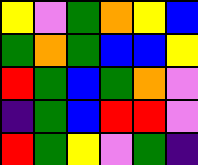[["yellow", "violet", "green", "orange", "yellow", "blue"], ["green", "orange", "green", "blue", "blue", "yellow"], ["red", "green", "blue", "green", "orange", "violet"], ["indigo", "green", "blue", "red", "red", "violet"], ["red", "green", "yellow", "violet", "green", "indigo"]]